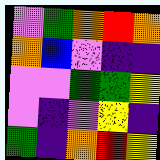[["violet", "green", "orange", "red", "orange"], ["orange", "blue", "violet", "indigo", "indigo"], ["violet", "violet", "green", "green", "yellow"], ["violet", "indigo", "violet", "yellow", "indigo"], ["green", "indigo", "orange", "red", "yellow"]]